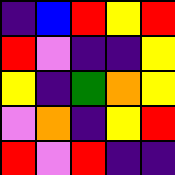[["indigo", "blue", "red", "yellow", "red"], ["red", "violet", "indigo", "indigo", "yellow"], ["yellow", "indigo", "green", "orange", "yellow"], ["violet", "orange", "indigo", "yellow", "red"], ["red", "violet", "red", "indigo", "indigo"]]